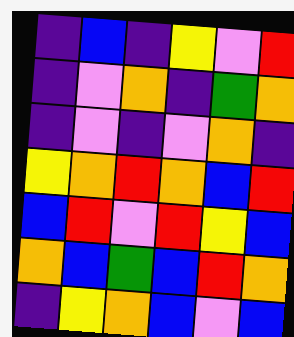[["indigo", "blue", "indigo", "yellow", "violet", "red"], ["indigo", "violet", "orange", "indigo", "green", "orange"], ["indigo", "violet", "indigo", "violet", "orange", "indigo"], ["yellow", "orange", "red", "orange", "blue", "red"], ["blue", "red", "violet", "red", "yellow", "blue"], ["orange", "blue", "green", "blue", "red", "orange"], ["indigo", "yellow", "orange", "blue", "violet", "blue"]]